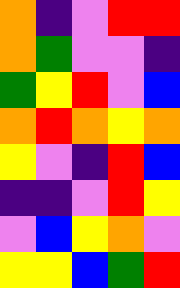[["orange", "indigo", "violet", "red", "red"], ["orange", "green", "violet", "violet", "indigo"], ["green", "yellow", "red", "violet", "blue"], ["orange", "red", "orange", "yellow", "orange"], ["yellow", "violet", "indigo", "red", "blue"], ["indigo", "indigo", "violet", "red", "yellow"], ["violet", "blue", "yellow", "orange", "violet"], ["yellow", "yellow", "blue", "green", "red"]]